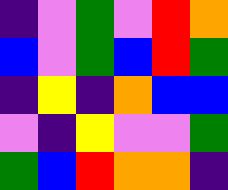[["indigo", "violet", "green", "violet", "red", "orange"], ["blue", "violet", "green", "blue", "red", "green"], ["indigo", "yellow", "indigo", "orange", "blue", "blue"], ["violet", "indigo", "yellow", "violet", "violet", "green"], ["green", "blue", "red", "orange", "orange", "indigo"]]